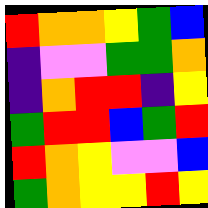[["red", "orange", "orange", "yellow", "green", "blue"], ["indigo", "violet", "violet", "green", "green", "orange"], ["indigo", "orange", "red", "red", "indigo", "yellow"], ["green", "red", "red", "blue", "green", "red"], ["red", "orange", "yellow", "violet", "violet", "blue"], ["green", "orange", "yellow", "yellow", "red", "yellow"]]